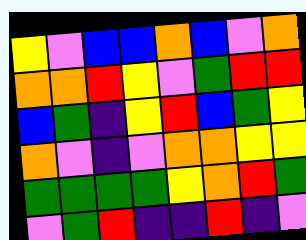[["yellow", "violet", "blue", "blue", "orange", "blue", "violet", "orange"], ["orange", "orange", "red", "yellow", "violet", "green", "red", "red"], ["blue", "green", "indigo", "yellow", "red", "blue", "green", "yellow"], ["orange", "violet", "indigo", "violet", "orange", "orange", "yellow", "yellow"], ["green", "green", "green", "green", "yellow", "orange", "red", "green"], ["violet", "green", "red", "indigo", "indigo", "red", "indigo", "violet"]]